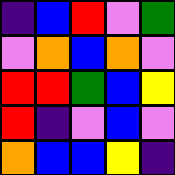[["indigo", "blue", "red", "violet", "green"], ["violet", "orange", "blue", "orange", "violet"], ["red", "red", "green", "blue", "yellow"], ["red", "indigo", "violet", "blue", "violet"], ["orange", "blue", "blue", "yellow", "indigo"]]